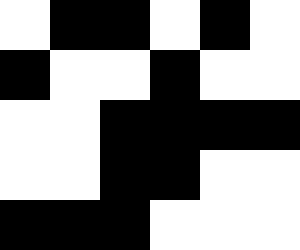[["white", "black", "black", "white", "black", "white"], ["black", "white", "white", "black", "white", "white"], ["white", "white", "black", "black", "black", "black"], ["white", "white", "black", "black", "white", "white"], ["black", "black", "black", "white", "white", "white"]]